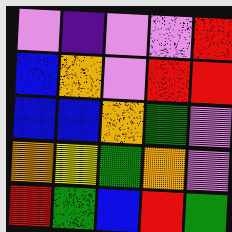[["violet", "indigo", "violet", "violet", "red"], ["blue", "orange", "violet", "red", "red"], ["blue", "blue", "orange", "green", "violet"], ["orange", "yellow", "green", "orange", "violet"], ["red", "green", "blue", "red", "green"]]